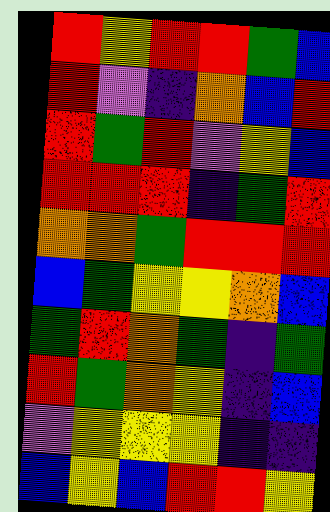[["red", "yellow", "red", "red", "green", "blue"], ["red", "violet", "indigo", "orange", "blue", "red"], ["red", "green", "red", "violet", "yellow", "blue"], ["red", "red", "red", "indigo", "green", "red"], ["orange", "orange", "green", "red", "red", "red"], ["blue", "green", "yellow", "yellow", "orange", "blue"], ["green", "red", "orange", "green", "indigo", "green"], ["red", "green", "orange", "yellow", "indigo", "blue"], ["violet", "yellow", "yellow", "yellow", "indigo", "indigo"], ["blue", "yellow", "blue", "red", "red", "yellow"]]